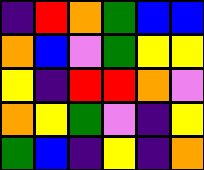[["indigo", "red", "orange", "green", "blue", "blue"], ["orange", "blue", "violet", "green", "yellow", "yellow"], ["yellow", "indigo", "red", "red", "orange", "violet"], ["orange", "yellow", "green", "violet", "indigo", "yellow"], ["green", "blue", "indigo", "yellow", "indigo", "orange"]]